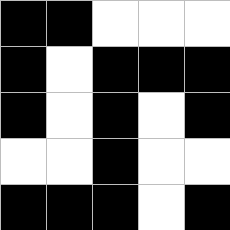[["black", "black", "white", "white", "white"], ["black", "white", "black", "black", "black"], ["black", "white", "black", "white", "black"], ["white", "white", "black", "white", "white"], ["black", "black", "black", "white", "black"]]